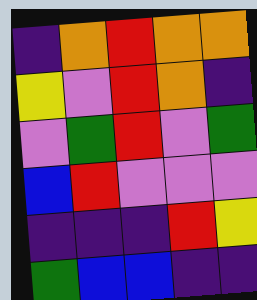[["indigo", "orange", "red", "orange", "orange"], ["yellow", "violet", "red", "orange", "indigo"], ["violet", "green", "red", "violet", "green"], ["blue", "red", "violet", "violet", "violet"], ["indigo", "indigo", "indigo", "red", "yellow"], ["green", "blue", "blue", "indigo", "indigo"]]